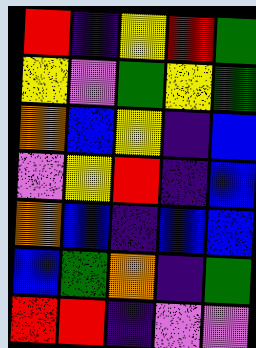[["red", "indigo", "yellow", "red", "green"], ["yellow", "violet", "green", "yellow", "green"], ["orange", "blue", "yellow", "indigo", "blue"], ["violet", "yellow", "red", "indigo", "blue"], ["orange", "blue", "indigo", "blue", "blue"], ["blue", "green", "orange", "indigo", "green"], ["red", "red", "indigo", "violet", "violet"]]